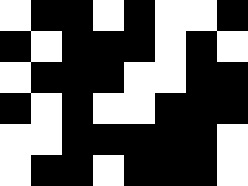[["white", "black", "black", "white", "black", "white", "white", "black"], ["black", "white", "black", "black", "black", "white", "black", "white"], ["white", "black", "black", "black", "white", "white", "black", "black"], ["black", "white", "black", "white", "white", "black", "black", "black"], ["white", "white", "black", "black", "black", "black", "black", "white"], ["white", "black", "black", "white", "black", "black", "black", "white"]]